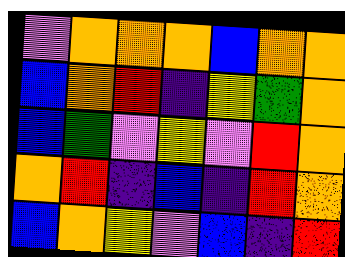[["violet", "orange", "orange", "orange", "blue", "orange", "orange"], ["blue", "orange", "red", "indigo", "yellow", "green", "orange"], ["blue", "green", "violet", "yellow", "violet", "red", "orange"], ["orange", "red", "indigo", "blue", "indigo", "red", "orange"], ["blue", "orange", "yellow", "violet", "blue", "indigo", "red"]]